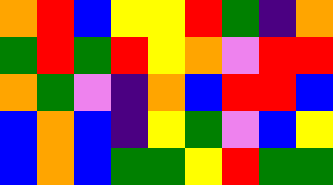[["orange", "red", "blue", "yellow", "yellow", "red", "green", "indigo", "orange"], ["green", "red", "green", "red", "yellow", "orange", "violet", "red", "red"], ["orange", "green", "violet", "indigo", "orange", "blue", "red", "red", "blue"], ["blue", "orange", "blue", "indigo", "yellow", "green", "violet", "blue", "yellow"], ["blue", "orange", "blue", "green", "green", "yellow", "red", "green", "green"]]